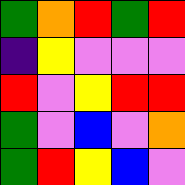[["green", "orange", "red", "green", "red"], ["indigo", "yellow", "violet", "violet", "violet"], ["red", "violet", "yellow", "red", "red"], ["green", "violet", "blue", "violet", "orange"], ["green", "red", "yellow", "blue", "violet"]]